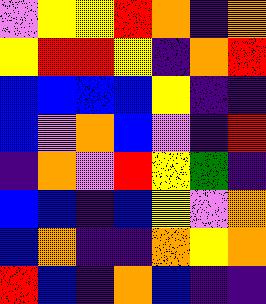[["violet", "yellow", "yellow", "red", "orange", "indigo", "orange"], ["yellow", "red", "red", "yellow", "indigo", "orange", "red"], ["blue", "blue", "blue", "blue", "yellow", "indigo", "indigo"], ["blue", "violet", "orange", "blue", "violet", "indigo", "red"], ["indigo", "orange", "violet", "red", "yellow", "green", "indigo"], ["blue", "blue", "indigo", "blue", "yellow", "violet", "orange"], ["blue", "orange", "indigo", "indigo", "orange", "yellow", "orange"], ["red", "blue", "indigo", "orange", "blue", "indigo", "indigo"]]